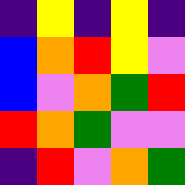[["indigo", "yellow", "indigo", "yellow", "indigo"], ["blue", "orange", "red", "yellow", "violet"], ["blue", "violet", "orange", "green", "red"], ["red", "orange", "green", "violet", "violet"], ["indigo", "red", "violet", "orange", "green"]]